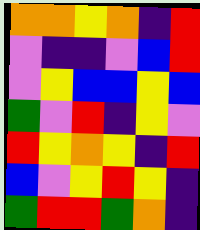[["orange", "orange", "yellow", "orange", "indigo", "red"], ["violet", "indigo", "indigo", "violet", "blue", "red"], ["violet", "yellow", "blue", "blue", "yellow", "blue"], ["green", "violet", "red", "indigo", "yellow", "violet"], ["red", "yellow", "orange", "yellow", "indigo", "red"], ["blue", "violet", "yellow", "red", "yellow", "indigo"], ["green", "red", "red", "green", "orange", "indigo"]]